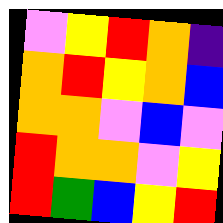[["violet", "yellow", "red", "orange", "indigo"], ["orange", "red", "yellow", "orange", "blue"], ["orange", "orange", "violet", "blue", "violet"], ["red", "orange", "orange", "violet", "yellow"], ["red", "green", "blue", "yellow", "red"]]